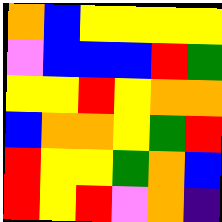[["orange", "blue", "yellow", "yellow", "yellow", "yellow"], ["violet", "blue", "blue", "blue", "red", "green"], ["yellow", "yellow", "red", "yellow", "orange", "orange"], ["blue", "orange", "orange", "yellow", "green", "red"], ["red", "yellow", "yellow", "green", "orange", "blue"], ["red", "yellow", "red", "violet", "orange", "indigo"]]